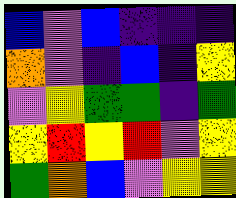[["blue", "violet", "blue", "indigo", "indigo", "indigo"], ["orange", "violet", "indigo", "blue", "indigo", "yellow"], ["violet", "yellow", "green", "green", "indigo", "green"], ["yellow", "red", "yellow", "red", "violet", "yellow"], ["green", "orange", "blue", "violet", "yellow", "yellow"]]